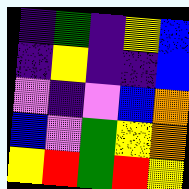[["indigo", "green", "indigo", "yellow", "blue"], ["indigo", "yellow", "indigo", "indigo", "blue"], ["violet", "indigo", "violet", "blue", "orange"], ["blue", "violet", "green", "yellow", "orange"], ["yellow", "red", "green", "red", "yellow"]]